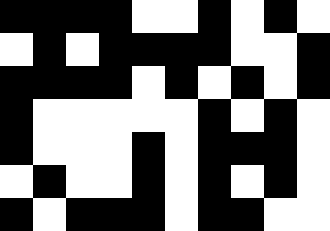[["black", "black", "black", "black", "white", "white", "black", "white", "black", "white"], ["white", "black", "white", "black", "black", "black", "black", "white", "white", "black"], ["black", "black", "black", "black", "white", "black", "white", "black", "white", "black"], ["black", "white", "white", "white", "white", "white", "black", "white", "black", "white"], ["black", "white", "white", "white", "black", "white", "black", "black", "black", "white"], ["white", "black", "white", "white", "black", "white", "black", "white", "black", "white"], ["black", "white", "black", "black", "black", "white", "black", "black", "white", "white"]]